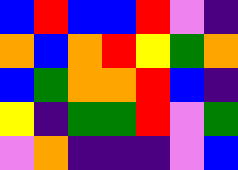[["blue", "red", "blue", "blue", "red", "violet", "indigo"], ["orange", "blue", "orange", "red", "yellow", "green", "orange"], ["blue", "green", "orange", "orange", "red", "blue", "indigo"], ["yellow", "indigo", "green", "green", "red", "violet", "green"], ["violet", "orange", "indigo", "indigo", "indigo", "violet", "blue"]]